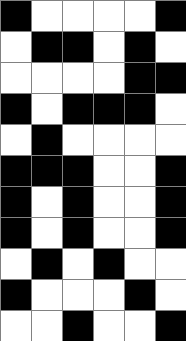[["black", "white", "white", "white", "white", "black"], ["white", "black", "black", "white", "black", "white"], ["white", "white", "white", "white", "black", "black"], ["black", "white", "black", "black", "black", "white"], ["white", "black", "white", "white", "white", "white"], ["black", "black", "black", "white", "white", "black"], ["black", "white", "black", "white", "white", "black"], ["black", "white", "black", "white", "white", "black"], ["white", "black", "white", "black", "white", "white"], ["black", "white", "white", "white", "black", "white"], ["white", "white", "black", "white", "white", "black"]]